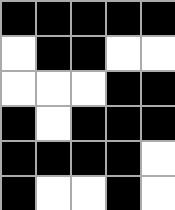[["black", "black", "black", "black", "black"], ["white", "black", "black", "white", "white"], ["white", "white", "white", "black", "black"], ["black", "white", "black", "black", "black"], ["black", "black", "black", "black", "white"], ["black", "white", "white", "black", "white"]]